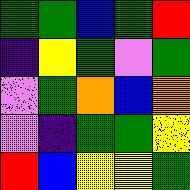[["green", "green", "blue", "green", "red"], ["indigo", "yellow", "green", "violet", "green"], ["violet", "green", "orange", "blue", "orange"], ["violet", "indigo", "green", "green", "yellow"], ["red", "blue", "yellow", "yellow", "green"]]